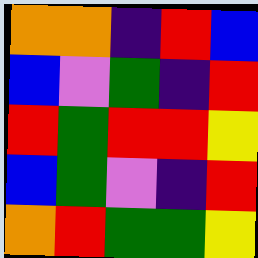[["orange", "orange", "indigo", "red", "blue"], ["blue", "violet", "green", "indigo", "red"], ["red", "green", "red", "red", "yellow"], ["blue", "green", "violet", "indigo", "red"], ["orange", "red", "green", "green", "yellow"]]